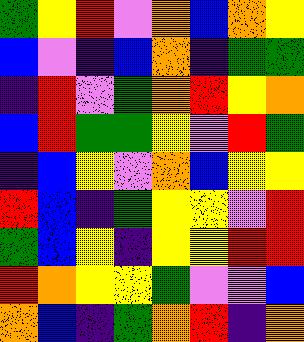[["green", "yellow", "red", "violet", "orange", "blue", "orange", "yellow"], ["blue", "violet", "indigo", "blue", "orange", "indigo", "green", "green"], ["indigo", "red", "violet", "green", "orange", "red", "yellow", "orange"], ["blue", "red", "green", "green", "yellow", "violet", "red", "green"], ["indigo", "blue", "yellow", "violet", "orange", "blue", "yellow", "yellow"], ["red", "blue", "indigo", "green", "yellow", "yellow", "violet", "red"], ["green", "blue", "yellow", "indigo", "yellow", "yellow", "red", "red"], ["red", "orange", "yellow", "yellow", "green", "violet", "violet", "blue"], ["orange", "blue", "indigo", "green", "orange", "red", "indigo", "orange"]]